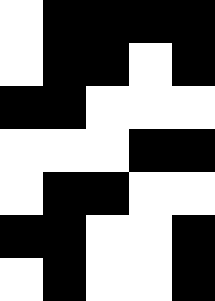[["white", "black", "black", "black", "black"], ["white", "black", "black", "white", "black"], ["black", "black", "white", "white", "white"], ["white", "white", "white", "black", "black"], ["white", "black", "black", "white", "white"], ["black", "black", "white", "white", "black"], ["white", "black", "white", "white", "black"]]